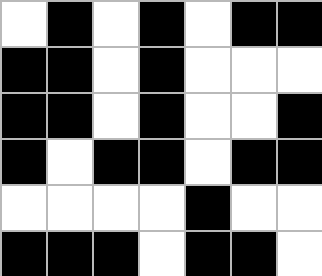[["white", "black", "white", "black", "white", "black", "black"], ["black", "black", "white", "black", "white", "white", "white"], ["black", "black", "white", "black", "white", "white", "black"], ["black", "white", "black", "black", "white", "black", "black"], ["white", "white", "white", "white", "black", "white", "white"], ["black", "black", "black", "white", "black", "black", "white"]]